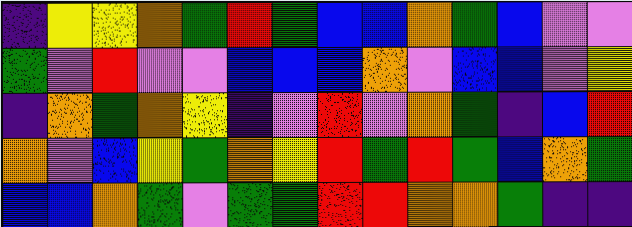[["indigo", "yellow", "yellow", "orange", "green", "red", "green", "blue", "blue", "orange", "green", "blue", "violet", "violet"], ["green", "violet", "red", "violet", "violet", "blue", "blue", "blue", "orange", "violet", "blue", "blue", "violet", "yellow"], ["indigo", "orange", "green", "orange", "yellow", "indigo", "violet", "red", "violet", "orange", "green", "indigo", "blue", "red"], ["orange", "violet", "blue", "yellow", "green", "orange", "yellow", "red", "green", "red", "green", "blue", "orange", "green"], ["blue", "blue", "orange", "green", "violet", "green", "green", "red", "red", "orange", "orange", "green", "indigo", "indigo"]]